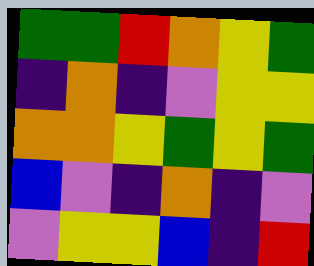[["green", "green", "red", "orange", "yellow", "green"], ["indigo", "orange", "indigo", "violet", "yellow", "yellow"], ["orange", "orange", "yellow", "green", "yellow", "green"], ["blue", "violet", "indigo", "orange", "indigo", "violet"], ["violet", "yellow", "yellow", "blue", "indigo", "red"]]